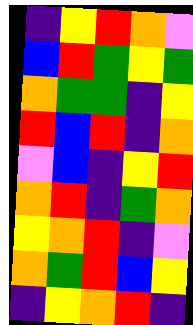[["indigo", "yellow", "red", "orange", "violet"], ["blue", "red", "green", "yellow", "green"], ["orange", "green", "green", "indigo", "yellow"], ["red", "blue", "red", "indigo", "orange"], ["violet", "blue", "indigo", "yellow", "red"], ["orange", "red", "indigo", "green", "orange"], ["yellow", "orange", "red", "indigo", "violet"], ["orange", "green", "red", "blue", "yellow"], ["indigo", "yellow", "orange", "red", "indigo"]]